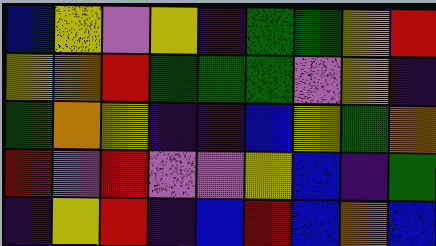[["blue", "yellow", "violet", "yellow", "indigo", "green", "green", "yellow", "red"], ["yellow", "orange", "red", "green", "green", "green", "violet", "yellow", "indigo"], ["green", "orange", "yellow", "indigo", "indigo", "blue", "yellow", "green", "orange"], ["red", "violet", "red", "violet", "violet", "yellow", "blue", "indigo", "green"], ["indigo", "yellow", "red", "indigo", "blue", "red", "blue", "orange", "blue"]]